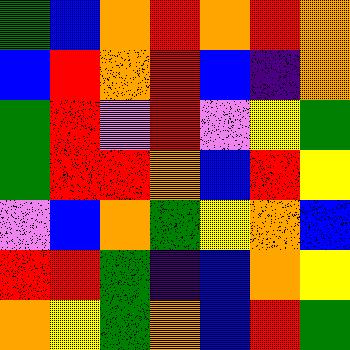[["green", "blue", "orange", "red", "orange", "red", "orange"], ["blue", "red", "orange", "red", "blue", "indigo", "orange"], ["green", "red", "violet", "red", "violet", "yellow", "green"], ["green", "red", "red", "orange", "blue", "red", "yellow"], ["violet", "blue", "orange", "green", "yellow", "orange", "blue"], ["red", "red", "green", "indigo", "blue", "orange", "yellow"], ["orange", "yellow", "green", "orange", "blue", "red", "green"]]